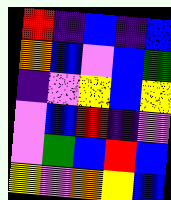[["red", "indigo", "blue", "indigo", "blue"], ["orange", "blue", "violet", "blue", "green"], ["indigo", "violet", "yellow", "blue", "yellow"], ["violet", "blue", "red", "indigo", "violet"], ["violet", "green", "blue", "red", "blue"], ["yellow", "violet", "orange", "yellow", "blue"]]